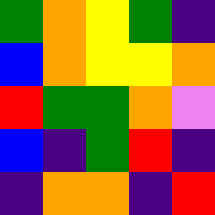[["green", "orange", "yellow", "green", "indigo"], ["blue", "orange", "yellow", "yellow", "orange"], ["red", "green", "green", "orange", "violet"], ["blue", "indigo", "green", "red", "indigo"], ["indigo", "orange", "orange", "indigo", "red"]]